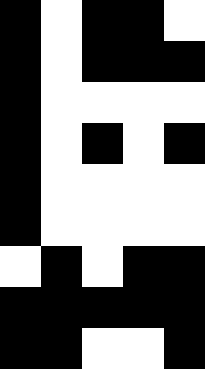[["black", "white", "black", "black", "white"], ["black", "white", "black", "black", "black"], ["black", "white", "white", "white", "white"], ["black", "white", "black", "white", "black"], ["black", "white", "white", "white", "white"], ["black", "white", "white", "white", "white"], ["white", "black", "white", "black", "black"], ["black", "black", "black", "black", "black"], ["black", "black", "white", "white", "black"]]